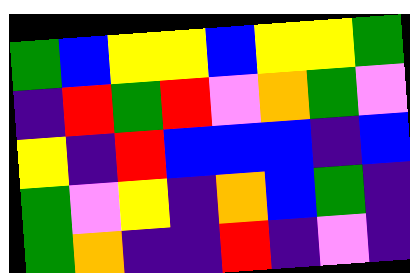[["green", "blue", "yellow", "yellow", "blue", "yellow", "yellow", "green"], ["indigo", "red", "green", "red", "violet", "orange", "green", "violet"], ["yellow", "indigo", "red", "blue", "blue", "blue", "indigo", "blue"], ["green", "violet", "yellow", "indigo", "orange", "blue", "green", "indigo"], ["green", "orange", "indigo", "indigo", "red", "indigo", "violet", "indigo"]]